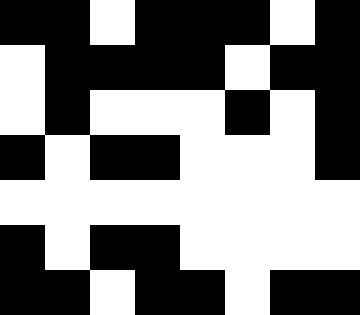[["black", "black", "white", "black", "black", "black", "white", "black"], ["white", "black", "black", "black", "black", "white", "black", "black"], ["white", "black", "white", "white", "white", "black", "white", "black"], ["black", "white", "black", "black", "white", "white", "white", "black"], ["white", "white", "white", "white", "white", "white", "white", "white"], ["black", "white", "black", "black", "white", "white", "white", "white"], ["black", "black", "white", "black", "black", "white", "black", "black"]]